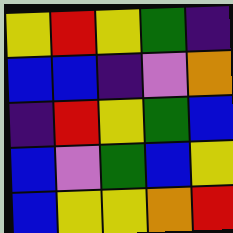[["yellow", "red", "yellow", "green", "indigo"], ["blue", "blue", "indigo", "violet", "orange"], ["indigo", "red", "yellow", "green", "blue"], ["blue", "violet", "green", "blue", "yellow"], ["blue", "yellow", "yellow", "orange", "red"]]